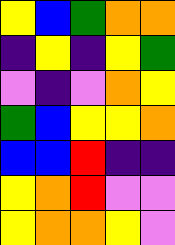[["yellow", "blue", "green", "orange", "orange"], ["indigo", "yellow", "indigo", "yellow", "green"], ["violet", "indigo", "violet", "orange", "yellow"], ["green", "blue", "yellow", "yellow", "orange"], ["blue", "blue", "red", "indigo", "indigo"], ["yellow", "orange", "red", "violet", "violet"], ["yellow", "orange", "orange", "yellow", "violet"]]